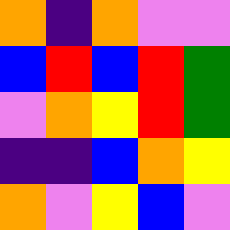[["orange", "indigo", "orange", "violet", "violet"], ["blue", "red", "blue", "red", "green"], ["violet", "orange", "yellow", "red", "green"], ["indigo", "indigo", "blue", "orange", "yellow"], ["orange", "violet", "yellow", "blue", "violet"]]